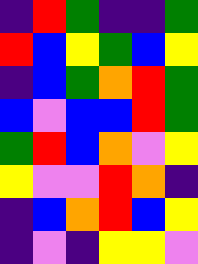[["indigo", "red", "green", "indigo", "indigo", "green"], ["red", "blue", "yellow", "green", "blue", "yellow"], ["indigo", "blue", "green", "orange", "red", "green"], ["blue", "violet", "blue", "blue", "red", "green"], ["green", "red", "blue", "orange", "violet", "yellow"], ["yellow", "violet", "violet", "red", "orange", "indigo"], ["indigo", "blue", "orange", "red", "blue", "yellow"], ["indigo", "violet", "indigo", "yellow", "yellow", "violet"]]